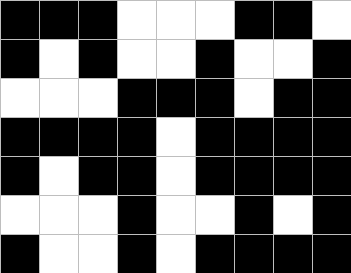[["black", "black", "black", "white", "white", "white", "black", "black", "white"], ["black", "white", "black", "white", "white", "black", "white", "white", "black"], ["white", "white", "white", "black", "black", "black", "white", "black", "black"], ["black", "black", "black", "black", "white", "black", "black", "black", "black"], ["black", "white", "black", "black", "white", "black", "black", "black", "black"], ["white", "white", "white", "black", "white", "white", "black", "white", "black"], ["black", "white", "white", "black", "white", "black", "black", "black", "black"]]